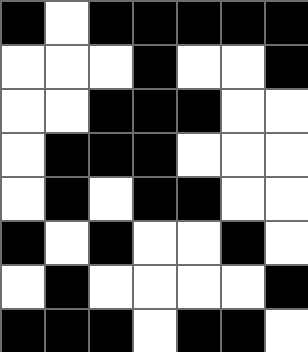[["black", "white", "black", "black", "black", "black", "black"], ["white", "white", "white", "black", "white", "white", "black"], ["white", "white", "black", "black", "black", "white", "white"], ["white", "black", "black", "black", "white", "white", "white"], ["white", "black", "white", "black", "black", "white", "white"], ["black", "white", "black", "white", "white", "black", "white"], ["white", "black", "white", "white", "white", "white", "black"], ["black", "black", "black", "white", "black", "black", "white"]]